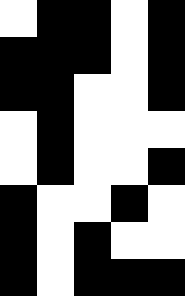[["white", "black", "black", "white", "black"], ["black", "black", "black", "white", "black"], ["black", "black", "white", "white", "black"], ["white", "black", "white", "white", "white"], ["white", "black", "white", "white", "black"], ["black", "white", "white", "black", "white"], ["black", "white", "black", "white", "white"], ["black", "white", "black", "black", "black"]]